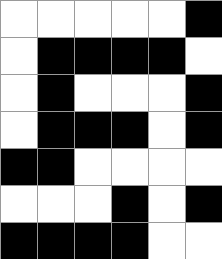[["white", "white", "white", "white", "white", "black"], ["white", "black", "black", "black", "black", "white"], ["white", "black", "white", "white", "white", "black"], ["white", "black", "black", "black", "white", "black"], ["black", "black", "white", "white", "white", "white"], ["white", "white", "white", "black", "white", "black"], ["black", "black", "black", "black", "white", "white"]]